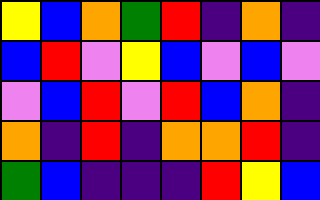[["yellow", "blue", "orange", "green", "red", "indigo", "orange", "indigo"], ["blue", "red", "violet", "yellow", "blue", "violet", "blue", "violet"], ["violet", "blue", "red", "violet", "red", "blue", "orange", "indigo"], ["orange", "indigo", "red", "indigo", "orange", "orange", "red", "indigo"], ["green", "blue", "indigo", "indigo", "indigo", "red", "yellow", "blue"]]